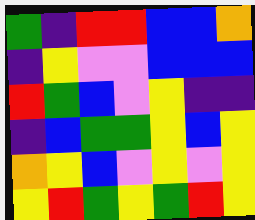[["green", "indigo", "red", "red", "blue", "blue", "orange"], ["indigo", "yellow", "violet", "violet", "blue", "blue", "blue"], ["red", "green", "blue", "violet", "yellow", "indigo", "indigo"], ["indigo", "blue", "green", "green", "yellow", "blue", "yellow"], ["orange", "yellow", "blue", "violet", "yellow", "violet", "yellow"], ["yellow", "red", "green", "yellow", "green", "red", "yellow"]]